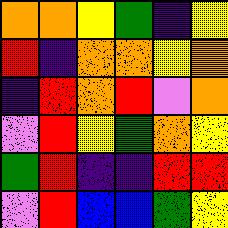[["orange", "orange", "yellow", "green", "indigo", "yellow"], ["red", "indigo", "orange", "orange", "yellow", "orange"], ["indigo", "red", "orange", "red", "violet", "orange"], ["violet", "red", "yellow", "green", "orange", "yellow"], ["green", "red", "indigo", "indigo", "red", "red"], ["violet", "red", "blue", "blue", "green", "yellow"]]